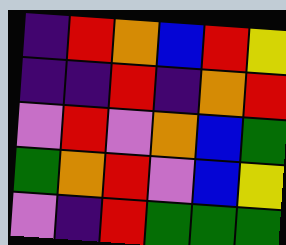[["indigo", "red", "orange", "blue", "red", "yellow"], ["indigo", "indigo", "red", "indigo", "orange", "red"], ["violet", "red", "violet", "orange", "blue", "green"], ["green", "orange", "red", "violet", "blue", "yellow"], ["violet", "indigo", "red", "green", "green", "green"]]